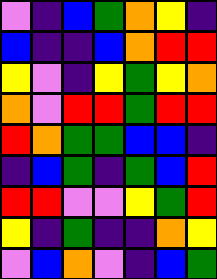[["violet", "indigo", "blue", "green", "orange", "yellow", "indigo"], ["blue", "indigo", "indigo", "blue", "orange", "red", "red"], ["yellow", "violet", "indigo", "yellow", "green", "yellow", "orange"], ["orange", "violet", "red", "red", "green", "red", "red"], ["red", "orange", "green", "green", "blue", "blue", "indigo"], ["indigo", "blue", "green", "indigo", "green", "blue", "red"], ["red", "red", "violet", "violet", "yellow", "green", "red"], ["yellow", "indigo", "green", "indigo", "indigo", "orange", "yellow"], ["violet", "blue", "orange", "violet", "indigo", "blue", "green"]]